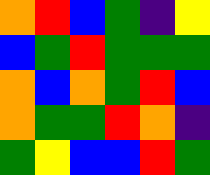[["orange", "red", "blue", "green", "indigo", "yellow"], ["blue", "green", "red", "green", "green", "green"], ["orange", "blue", "orange", "green", "red", "blue"], ["orange", "green", "green", "red", "orange", "indigo"], ["green", "yellow", "blue", "blue", "red", "green"]]